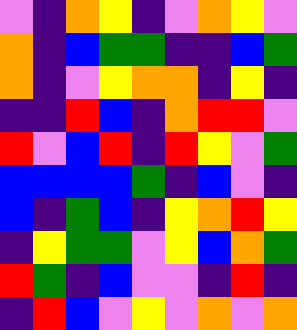[["violet", "indigo", "orange", "yellow", "indigo", "violet", "orange", "yellow", "violet"], ["orange", "indigo", "blue", "green", "green", "indigo", "indigo", "blue", "green"], ["orange", "indigo", "violet", "yellow", "orange", "orange", "indigo", "yellow", "indigo"], ["indigo", "indigo", "red", "blue", "indigo", "orange", "red", "red", "violet"], ["red", "violet", "blue", "red", "indigo", "red", "yellow", "violet", "green"], ["blue", "blue", "blue", "blue", "green", "indigo", "blue", "violet", "indigo"], ["blue", "indigo", "green", "blue", "indigo", "yellow", "orange", "red", "yellow"], ["indigo", "yellow", "green", "green", "violet", "yellow", "blue", "orange", "green"], ["red", "green", "indigo", "blue", "violet", "violet", "indigo", "red", "indigo"], ["indigo", "red", "blue", "violet", "yellow", "violet", "orange", "violet", "orange"]]